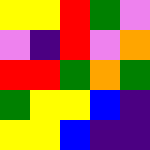[["yellow", "yellow", "red", "green", "violet"], ["violet", "indigo", "red", "violet", "orange"], ["red", "red", "green", "orange", "green"], ["green", "yellow", "yellow", "blue", "indigo"], ["yellow", "yellow", "blue", "indigo", "indigo"]]